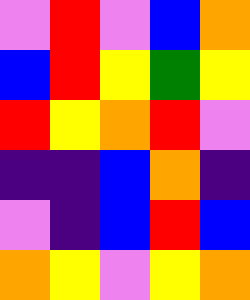[["violet", "red", "violet", "blue", "orange"], ["blue", "red", "yellow", "green", "yellow"], ["red", "yellow", "orange", "red", "violet"], ["indigo", "indigo", "blue", "orange", "indigo"], ["violet", "indigo", "blue", "red", "blue"], ["orange", "yellow", "violet", "yellow", "orange"]]